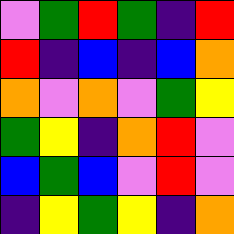[["violet", "green", "red", "green", "indigo", "red"], ["red", "indigo", "blue", "indigo", "blue", "orange"], ["orange", "violet", "orange", "violet", "green", "yellow"], ["green", "yellow", "indigo", "orange", "red", "violet"], ["blue", "green", "blue", "violet", "red", "violet"], ["indigo", "yellow", "green", "yellow", "indigo", "orange"]]